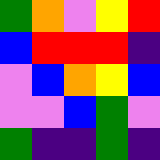[["green", "orange", "violet", "yellow", "red"], ["blue", "red", "red", "red", "indigo"], ["violet", "blue", "orange", "yellow", "blue"], ["violet", "violet", "blue", "green", "violet"], ["green", "indigo", "indigo", "green", "indigo"]]